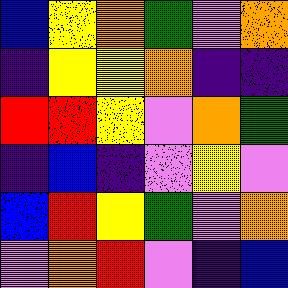[["blue", "yellow", "orange", "green", "violet", "orange"], ["indigo", "yellow", "yellow", "orange", "indigo", "indigo"], ["red", "red", "yellow", "violet", "orange", "green"], ["indigo", "blue", "indigo", "violet", "yellow", "violet"], ["blue", "red", "yellow", "green", "violet", "orange"], ["violet", "orange", "red", "violet", "indigo", "blue"]]